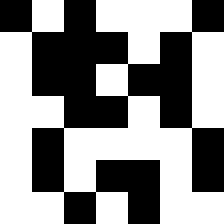[["black", "white", "black", "white", "white", "white", "black"], ["white", "black", "black", "black", "white", "black", "white"], ["white", "black", "black", "white", "black", "black", "white"], ["white", "white", "black", "black", "white", "black", "white"], ["white", "black", "white", "white", "white", "white", "black"], ["white", "black", "white", "black", "black", "white", "black"], ["white", "white", "black", "white", "black", "white", "white"]]